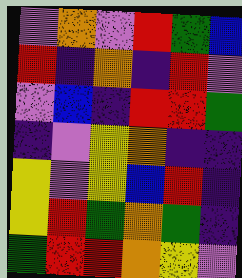[["violet", "orange", "violet", "red", "green", "blue"], ["red", "indigo", "orange", "indigo", "red", "violet"], ["violet", "blue", "indigo", "red", "red", "green"], ["indigo", "violet", "yellow", "orange", "indigo", "indigo"], ["yellow", "violet", "yellow", "blue", "red", "indigo"], ["yellow", "red", "green", "orange", "green", "indigo"], ["green", "red", "red", "orange", "yellow", "violet"]]